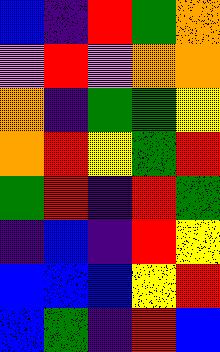[["blue", "indigo", "red", "green", "orange"], ["violet", "red", "violet", "orange", "orange"], ["orange", "indigo", "green", "green", "yellow"], ["orange", "red", "yellow", "green", "red"], ["green", "red", "indigo", "red", "green"], ["indigo", "blue", "indigo", "red", "yellow"], ["blue", "blue", "blue", "yellow", "red"], ["blue", "green", "indigo", "red", "blue"]]